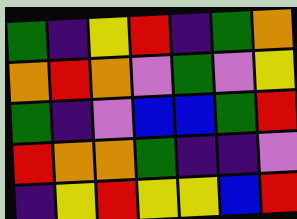[["green", "indigo", "yellow", "red", "indigo", "green", "orange"], ["orange", "red", "orange", "violet", "green", "violet", "yellow"], ["green", "indigo", "violet", "blue", "blue", "green", "red"], ["red", "orange", "orange", "green", "indigo", "indigo", "violet"], ["indigo", "yellow", "red", "yellow", "yellow", "blue", "red"]]